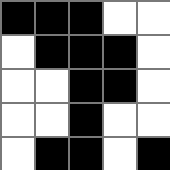[["black", "black", "black", "white", "white"], ["white", "black", "black", "black", "white"], ["white", "white", "black", "black", "white"], ["white", "white", "black", "white", "white"], ["white", "black", "black", "white", "black"]]